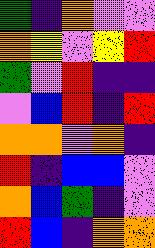[["green", "indigo", "orange", "violet", "violet"], ["orange", "yellow", "violet", "yellow", "red"], ["green", "violet", "red", "indigo", "indigo"], ["violet", "blue", "red", "indigo", "red"], ["orange", "orange", "violet", "orange", "indigo"], ["red", "indigo", "blue", "blue", "violet"], ["orange", "blue", "green", "indigo", "violet"], ["red", "blue", "indigo", "orange", "orange"]]